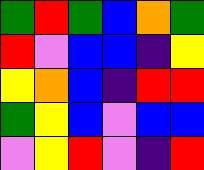[["green", "red", "green", "blue", "orange", "green"], ["red", "violet", "blue", "blue", "indigo", "yellow"], ["yellow", "orange", "blue", "indigo", "red", "red"], ["green", "yellow", "blue", "violet", "blue", "blue"], ["violet", "yellow", "red", "violet", "indigo", "red"]]